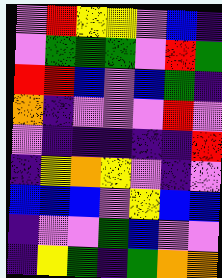[["violet", "red", "yellow", "yellow", "violet", "blue", "indigo"], ["violet", "green", "green", "green", "violet", "red", "green"], ["red", "red", "blue", "violet", "blue", "green", "indigo"], ["orange", "indigo", "violet", "violet", "violet", "red", "violet"], ["violet", "indigo", "indigo", "indigo", "indigo", "indigo", "red"], ["indigo", "yellow", "orange", "yellow", "violet", "indigo", "violet"], ["blue", "blue", "blue", "violet", "yellow", "blue", "blue"], ["indigo", "violet", "violet", "green", "blue", "violet", "violet"], ["indigo", "yellow", "green", "indigo", "green", "orange", "orange"]]